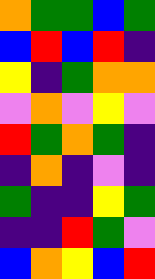[["orange", "green", "green", "blue", "green"], ["blue", "red", "blue", "red", "indigo"], ["yellow", "indigo", "green", "orange", "orange"], ["violet", "orange", "violet", "yellow", "violet"], ["red", "green", "orange", "green", "indigo"], ["indigo", "orange", "indigo", "violet", "indigo"], ["green", "indigo", "indigo", "yellow", "green"], ["indigo", "indigo", "red", "green", "violet"], ["blue", "orange", "yellow", "blue", "red"]]